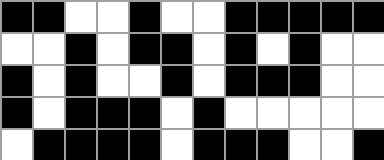[["black", "black", "white", "white", "black", "white", "white", "black", "black", "black", "black", "black"], ["white", "white", "black", "white", "black", "black", "white", "black", "white", "black", "white", "white"], ["black", "white", "black", "white", "white", "black", "white", "black", "black", "black", "white", "white"], ["black", "white", "black", "black", "black", "white", "black", "white", "white", "white", "white", "white"], ["white", "black", "black", "black", "black", "white", "black", "black", "black", "white", "white", "black"]]